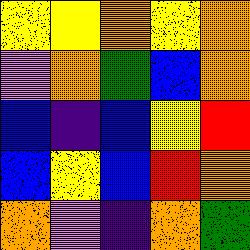[["yellow", "yellow", "orange", "yellow", "orange"], ["violet", "orange", "green", "blue", "orange"], ["blue", "indigo", "blue", "yellow", "red"], ["blue", "yellow", "blue", "red", "orange"], ["orange", "violet", "indigo", "orange", "green"]]